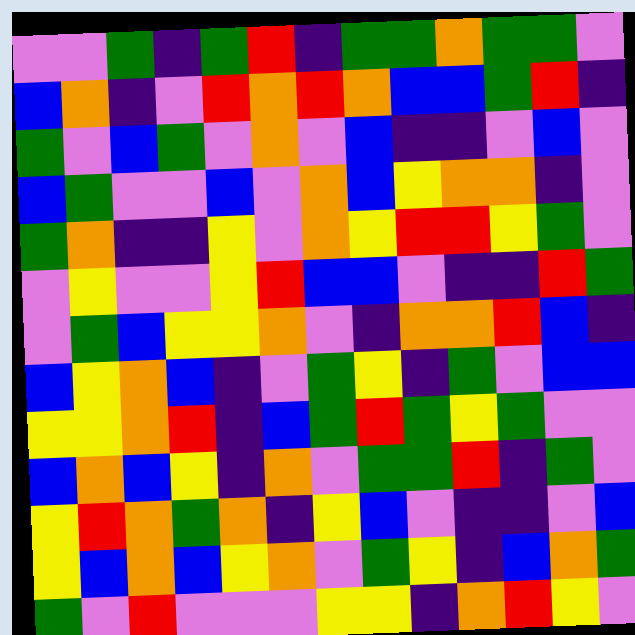[["violet", "violet", "green", "indigo", "green", "red", "indigo", "green", "green", "orange", "green", "green", "violet"], ["blue", "orange", "indigo", "violet", "red", "orange", "red", "orange", "blue", "blue", "green", "red", "indigo"], ["green", "violet", "blue", "green", "violet", "orange", "violet", "blue", "indigo", "indigo", "violet", "blue", "violet"], ["blue", "green", "violet", "violet", "blue", "violet", "orange", "blue", "yellow", "orange", "orange", "indigo", "violet"], ["green", "orange", "indigo", "indigo", "yellow", "violet", "orange", "yellow", "red", "red", "yellow", "green", "violet"], ["violet", "yellow", "violet", "violet", "yellow", "red", "blue", "blue", "violet", "indigo", "indigo", "red", "green"], ["violet", "green", "blue", "yellow", "yellow", "orange", "violet", "indigo", "orange", "orange", "red", "blue", "indigo"], ["blue", "yellow", "orange", "blue", "indigo", "violet", "green", "yellow", "indigo", "green", "violet", "blue", "blue"], ["yellow", "yellow", "orange", "red", "indigo", "blue", "green", "red", "green", "yellow", "green", "violet", "violet"], ["blue", "orange", "blue", "yellow", "indigo", "orange", "violet", "green", "green", "red", "indigo", "green", "violet"], ["yellow", "red", "orange", "green", "orange", "indigo", "yellow", "blue", "violet", "indigo", "indigo", "violet", "blue"], ["yellow", "blue", "orange", "blue", "yellow", "orange", "violet", "green", "yellow", "indigo", "blue", "orange", "green"], ["green", "violet", "red", "violet", "violet", "violet", "yellow", "yellow", "indigo", "orange", "red", "yellow", "violet"]]